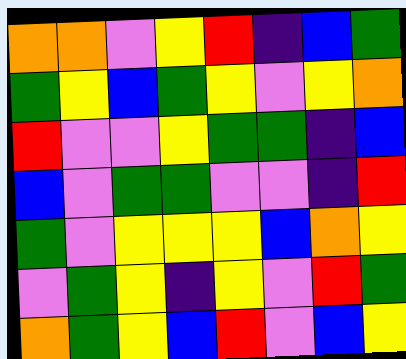[["orange", "orange", "violet", "yellow", "red", "indigo", "blue", "green"], ["green", "yellow", "blue", "green", "yellow", "violet", "yellow", "orange"], ["red", "violet", "violet", "yellow", "green", "green", "indigo", "blue"], ["blue", "violet", "green", "green", "violet", "violet", "indigo", "red"], ["green", "violet", "yellow", "yellow", "yellow", "blue", "orange", "yellow"], ["violet", "green", "yellow", "indigo", "yellow", "violet", "red", "green"], ["orange", "green", "yellow", "blue", "red", "violet", "blue", "yellow"]]